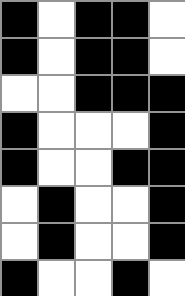[["black", "white", "black", "black", "white"], ["black", "white", "black", "black", "white"], ["white", "white", "black", "black", "black"], ["black", "white", "white", "white", "black"], ["black", "white", "white", "black", "black"], ["white", "black", "white", "white", "black"], ["white", "black", "white", "white", "black"], ["black", "white", "white", "black", "white"]]